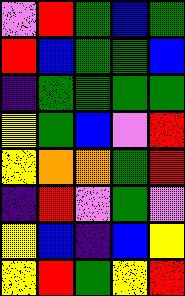[["violet", "red", "green", "blue", "green"], ["red", "blue", "green", "green", "blue"], ["indigo", "green", "green", "green", "green"], ["yellow", "green", "blue", "violet", "red"], ["yellow", "orange", "orange", "green", "red"], ["indigo", "red", "violet", "green", "violet"], ["yellow", "blue", "indigo", "blue", "yellow"], ["yellow", "red", "green", "yellow", "red"]]